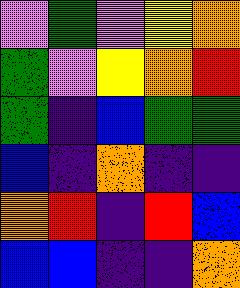[["violet", "green", "violet", "yellow", "orange"], ["green", "violet", "yellow", "orange", "red"], ["green", "indigo", "blue", "green", "green"], ["blue", "indigo", "orange", "indigo", "indigo"], ["orange", "red", "indigo", "red", "blue"], ["blue", "blue", "indigo", "indigo", "orange"]]